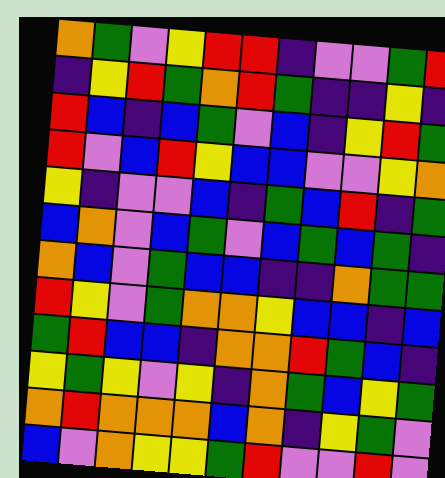[["orange", "green", "violet", "yellow", "red", "red", "indigo", "violet", "violet", "green", "red"], ["indigo", "yellow", "red", "green", "orange", "red", "green", "indigo", "indigo", "yellow", "indigo"], ["red", "blue", "indigo", "blue", "green", "violet", "blue", "indigo", "yellow", "red", "green"], ["red", "violet", "blue", "red", "yellow", "blue", "blue", "violet", "violet", "yellow", "orange"], ["yellow", "indigo", "violet", "violet", "blue", "indigo", "green", "blue", "red", "indigo", "green"], ["blue", "orange", "violet", "blue", "green", "violet", "blue", "green", "blue", "green", "indigo"], ["orange", "blue", "violet", "green", "blue", "blue", "indigo", "indigo", "orange", "green", "green"], ["red", "yellow", "violet", "green", "orange", "orange", "yellow", "blue", "blue", "indigo", "blue"], ["green", "red", "blue", "blue", "indigo", "orange", "orange", "red", "green", "blue", "indigo"], ["yellow", "green", "yellow", "violet", "yellow", "indigo", "orange", "green", "blue", "yellow", "green"], ["orange", "red", "orange", "orange", "orange", "blue", "orange", "indigo", "yellow", "green", "violet"], ["blue", "violet", "orange", "yellow", "yellow", "green", "red", "violet", "violet", "red", "violet"]]